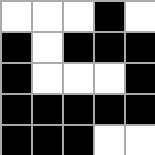[["white", "white", "white", "black", "white"], ["black", "white", "black", "black", "black"], ["black", "white", "white", "white", "black"], ["black", "black", "black", "black", "black"], ["black", "black", "black", "white", "white"]]